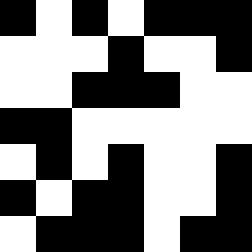[["black", "white", "black", "white", "black", "black", "black"], ["white", "white", "white", "black", "white", "white", "black"], ["white", "white", "black", "black", "black", "white", "white"], ["black", "black", "white", "white", "white", "white", "white"], ["white", "black", "white", "black", "white", "white", "black"], ["black", "white", "black", "black", "white", "white", "black"], ["white", "black", "black", "black", "white", "black", "black"]]